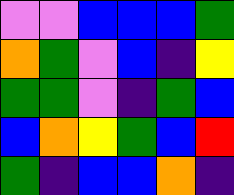[["violet", "violet", "blue", "blue", "blue", "green"], ["orange", "green", "violet", "blue", "indigo", "yellow"], ["green", "green", "violet", "indigo", "green", "blue"], ["blue", "orange", "yellow", "green", "blue", "red"], ["green", "indigo", "blue", "blue", "orange", "indigo"]]